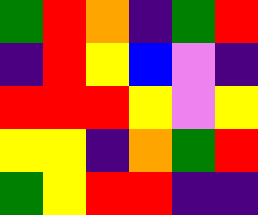[["green", "red", "orange", "indigo", "green", "red"], ["indigo", "red", "yellow", "blue", "violet", "indigo"], ["red", "red", "red", "yellow", "violet", "yellow"], ["yellow", "yellow", "indigo", "orange", "green", "red"], ["green", "yellow", "red", "red", "indigo", "indigo"]]